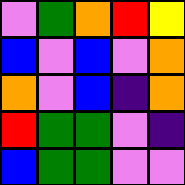[["violet", "green", "orange", "red", "yellow"], ["blue", "violet", "blue", "violet", "orange"], ["orange", "violet", "blue", "indigo", "orange"], ["red", "green", "green", "violet", "indigo"], ["blue", "green", "green", "violet", "violet"]]